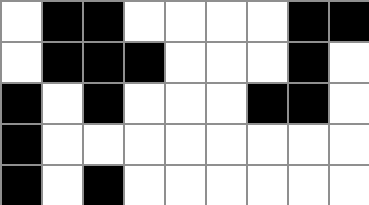[["white", "black", "black", "white", "white", "white", "white", "black", "black"], ["white", "black", "black", "black", "white", "white", "white", "black", "white"], ["black", "white", "black", "white", "white", "white", "black", "black", "white"], ["black", "white", "white", "white", "white", "white", "white", "white", "white"], ["black", "white", "black", "white", "white", "white", "white", "white", "white"]]